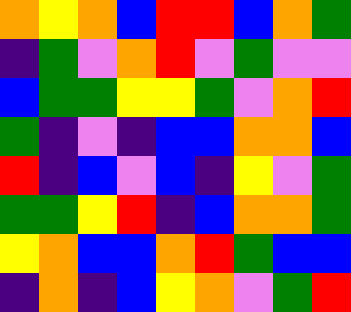[["orange", "yellow", "orange", "blue", "red", "red", "blue", "orange", "green"], ["indigo", "green", "violet", "orange", "red", "violet", "green", "violet", "violet"], ["blue", "green", "green", "yellow", "yellow", "green", "violet", "orange", "red"], ["green", "indigo", "violet", "indigo", "blue", "blue", "orange", "orange", "blue"], ["red", "indigo", "blue", "violet", "blue", "indigo", "yellow", "violet", "green"], ["green", "green", "yellow", "red", "indigo", "blue", "orange", "orange", "green"], ["yellow", "orange", "blue", "blue", "orange", "red", "green", "blue", "blue"], ["indigo", "orange", "indigo", "blue", "yellow", "orange", "violet", "green", "red"]]